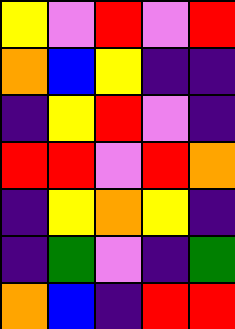[["yellow", "violet", "red", "violet", "red"], ["orange", "blue", "yellow", "indigo", "indigo"], ["indigo", "yellow", "red", "violet", "indigo"], ["red", "red", "violet", "red", "orange"], ["indigo", "yellow", "orange", "yellow", "indigo"], ["indigo", "green", "violet", "indigo", "green"], ["orange", "blue", "indigo", "red", "red"]]